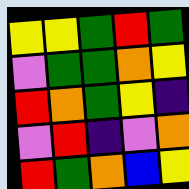[["yellow", "yellow", "green", "red", "green"], ["violet", "green", "green", "orange", "yellow"], ["red", "orange", "green", "yellow", "indigo"], ["violet", "red", "indigo", "violet", "orange"], ["red", "green", "orange", "blue", "yellow"]]